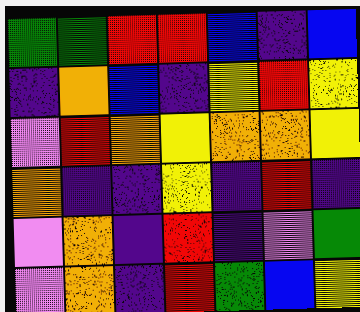[["green", "green", "red", "red", "blue", "indigo", "blue"], ["indigo", "orange", "blue", "indigo", "yellow", "red", "yellow"], ["violet", "red", "orange", "yellow", "orange", "orange", "yellow"], ["orange", "indigo", "indigo", "yellow", "indigo", "red", "indigo"], ["violet", "orange", "indigo", "red", "indigo", "violet", "green"], ["violet", "orange", "indigo", "red", "green", "blue", "yellow"]]